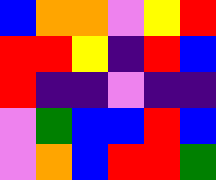[["blue", "orange", "orange", "violet", "yellow", "red"], ["red", "red", "yellow", "indigo", "red", "blue"], ["red", "indigo", "indigo", "violet", "indigo", "indigo"], ["violet", "green", "blue", "blue", "red", "blue"], ["violet", "orange", "blue", "red", "red", "green"]]